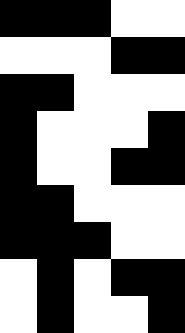[["black", "black", "black", "white", "white"], ["white", "white", "white", "black", "black"], ["black", "black", "white", "white", "white"], ["black", "white", "white", "white", "black"], ["black", "white", "white", "black", "black"], ["black", "black", "white", "white", "white"], ["black", "black", "black", "white", "white"], ["white", "black", "white", "black", "black"], ["white", "black", "white", "white", "black"]]